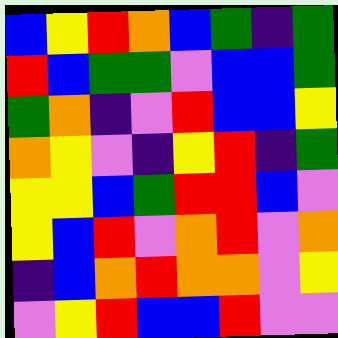[["blue", "yellow", "red", "orange", "blue", "green", "indigo", "green"], ["red", "blue", "green", "green", "violet", "blue", "blue", "green"], ["green", "orange", "indigo", "violet", "red", "blue", "blue", "yellow"], ["orange", "yellow", "violet", "indigo", "yellow", "red", "indigo", "green"], ["yellow", "yellow", "blue", "green", "red", "red", "blue", "violet"], ["yellow", "blue", "red", "violet", "orange", "red", "violet", "orange"], ["indigo", "blue", "orange", "red", "orange", "orange", "violet", "yellow"], ["violet", "yellow", "red", "blue", "blue", "red", "violet", "violet"]]